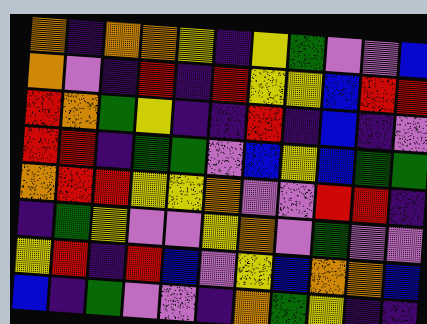[["orange", "indigo", "orange", "orange", "yellow", "indigo", "yellow", "green", "violet", "violet", "blue"], ["orange", "violet", "indigo", "red", "indigo", "red", "yellow", "yellow", "blue", "red", "red"], ["red", "orange", "green", "yellow", "indigo", "indigo", "red", "indigo", "blue", "indigo", "violet"], ["red", "red", "indigo", "green", "green", "violet", "blue", "yellow", "blue", "green", "green"], ["orange", "red", "red", "yellow", "yellow", "orange", "violet", "violet", "red", "red", "indigo"], ["indigo", "green", "yellow", "violet", "violet", "yellow", "orange", "violet", "green", "violet", "violet"], ["yellow", "red", "indigo", "red", "blue", "violet", "yellow", "blue", "orange", "orange", "blue"], ["blue", "indigo", "green", "violet", "violet", "indigo", "orange", "green", "yellow", "indigo", "indigo"]]